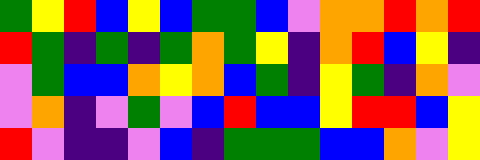[["green", "yellow", "red", "blue", "yellow", "blue", "green", "green", "blue", "violet", "orange", "orange", "red", "orange", "red"], ["red", "green", "indigo", "green", "indigo", "green", "orange", "green", "yellow", "indigo", "orange", "red", "blue", "yellow", "indigo"], ["violet", "green", "blue", "blue", "orange", "yellow", "orange", "blue", "green", "indigo", "yellow", "green", "indigo", "orange", "violet"], ["violet", "orange", "indigo", "violet", "green", "violet", "blue", "red", "blue", "blue", "yellow", "red", "red", "blue", "yellow"], ["red", "violet", "indigo", "indigo", "violet", "blue", "indigo", "green", "green", "green", "blue", "blue", "orange", "violet", "yellow"]]